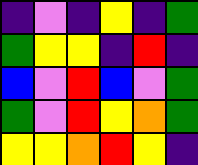[["indigo", "violet", "indigo", "yellow", "indigo", "green"], ["green", "yellow", "yellow", "indigo", "red", "indigo"], ["blue", "violet", "red", "blue", "violet", "green"], ["green", "violet", "red", "yellow", "orange", "green"], ["yellow", "yellow", "orange", "red", "yellow", "indigo"]]